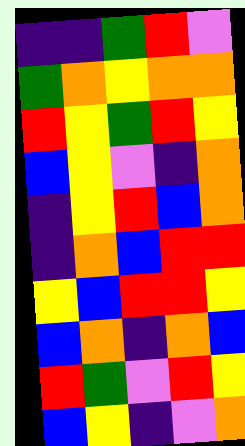[["indigo", "indigo", "green", "red", "violet"], ["green", "orange", "yellow", "orange", "orange"], ["red", "yellow", "green", "red", "yellow"], ["blue", "yellow", "violet", "indigo", "orange"], ["indigo", "yellow", "red", "blue", "orange"], ["indigo", "orange", "blue", "red", "red"], ["yellow", "blue", "red", "red", "yellow"], ["blue", "orange", "indigo", "orange", "blue"], ["red", "green", "violet", "red", "yellow"], ["blue", "yellow", "indigo", "violet", "orange"]]